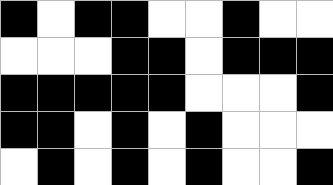[["black", "white", "black", "black", "white", "white", "black", "white", "white"], ["white", "white", "white", "black", "black", "white", "black", "black", "black"], ["black", "black", "black", "black", "black", "white", "white", "white", "black"], ["black", "black", "white", "black", "white", "black", "white", "white", "white"], ["white", "black", "white", "black", "white", "black", "white", "white", "black"]]